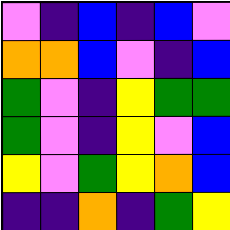[["violet", "indigo", "blue", "indigo", "blue", "violet"], ["orange", "orange", "blue", "violet", "indigo", "blue"], ["green", "violet", "indigo", "yellow", "green", "green"], ["green", "violet", "indigo", "yellow", "violet", "blue"], ["yellow", "violet", "green", "yellow", "orange", "blue"], ["indigo", "indigo", "orange", "indigo", "green", "yellow"]]